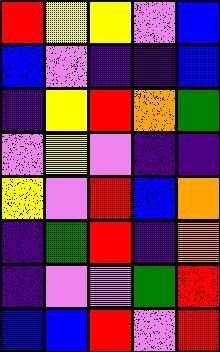[["red", "yellow", "yellow", "violet", "blue"], ["blue", "violet", "indigo", "indigo", "blue"], ["indigo", "yellow", "red", "orange", "green"], ["violet", "yellow", "violet", "indigo", "indigo"], ["yellow", "violet", "red", "blue", "orange"], ["indigo", "green", "red", "indigo", "orange"], ["indigo", "violet", "violet", "green", "red"], ["blue", "blue", "red", "violet", "red"]]